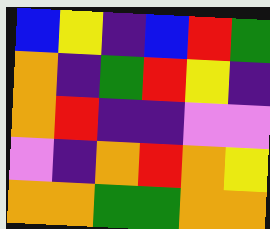[["blue", "yellow", "indigo", "blue", "red", "green"], ["orange", "indigo", "green", "red", "yellow", "indigo"], ["orange", "red", "indigo", "indigo", "violet", "violet"], ["violet", "indigo", "orange", "red", "orange", "yellow"], ["orange", "orange", "green", "green", "orange", "orange"]]